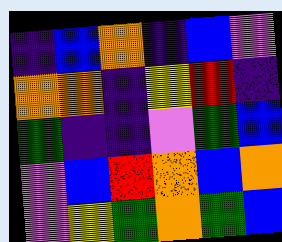[["indigo", "blue", "orange", "indigo", "blue", "violet"], ["orange", "orange", "indigo", "yellow", "red", "indigo"], ["green", "indigo", "indigo", "violet", "green", "blue"], ["violet", "blue", "red", "orange", "blue", "orange"], ["violet", "yellow", "green", "orange", "green", "blue"]]